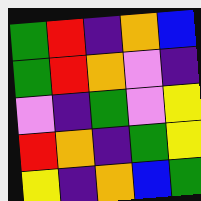[["green", "red", "indigo", "orange", "blue"], ["green", "red", "orange", "violet", "indigo"], ["violet", "indigo", "green", "violet", "yellow"], ["red", "orange", "indigo", "green", "yellow"], ["yellow", "indigo", "orange", "blue", "green"]]